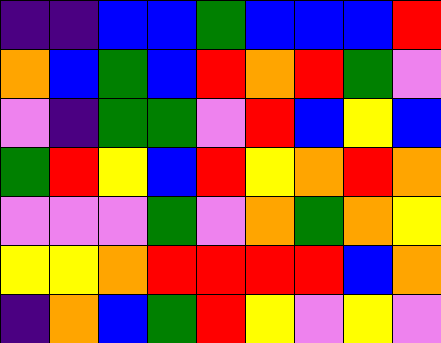[["indigo", "indigo", "blue", "blue", "green", "blue", "blue", "blue", "red"], ["orange", "blue", "green", "blue", "red", "orange", "red", "green", "violet"], ["violet", "indigo", "green", "green", "violet", "red", "blue", "yellow", "blue"], ["green", "red", "yellow", "blue", "red", "yellow", "orange", "red", "orange"], ["violet", "violet", "violet", "green", "violet", "orange", "green", "orange", "yellow"], ["yellow", "yellow", "orange", "red", "red", "red", "red", "blue", "orange"], ["indigo", "orange", "blue", "green", "red", "yellow", "violet", "yellow", "violet"]]